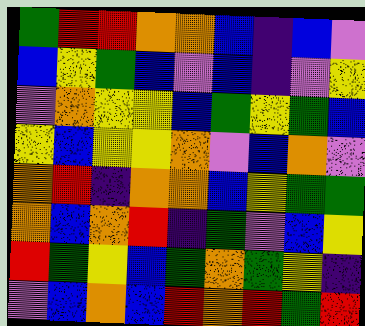[["green", "red", "red", "orange", "orange", "blue", "indigo", "blue", "violet"], ["blue", "yellow", "green", "blue", "violet", "blue", "indigo", "violet", "yellow"], ["violet", "orange", "yellow", "yellow", "blue", "green", "yellow", "green", "blue"], ["yellow", "blue", "yellow", "yellow", "orange", "violet", "blue", "orange", "violet"], ["orange", "red", "indigo", "orange", "orange", "blue", "yellow", "green", "green"], ["orange", "blue", "orange", "red", "indigo", "green", "violet", "blue", "yellow"], ["red", "green", "yellow", "blue", "green", "orange", "green", "yellow", "indigo"], ["violet", "blue", "orange", "blue", "red", "orange", "red", "green", "red"]]